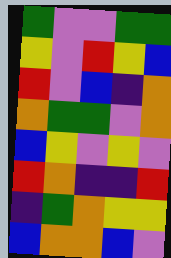[["green", "violet", "violet", "green", "green"], ["yellow", "violet", "red", "yellow", "blue"], ["red", "violet", "blue", "indigo", "orange"], ["orange", "green", "green", "violet", "orange"], ["blue", "yellow", "violet", "yellow", "violet"], ["red", "orange", "indigo", "indigo", "red"], ["indigo", "green", "orange", "yellow", "yellow"], ["blue", "orange", "orange", "blue", "violet"]]